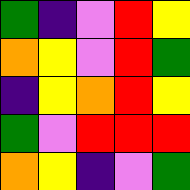[["green", "indigo", "violet", "red", "yellow"], ["orange", "yellow", "violet", "red", "green"], ["indigo", "yellow", "orange", "red", "yellow"], ["green", "violet", "red", "red", "red"], ["orange", "yellow", "indigo", "violet", "green"]]